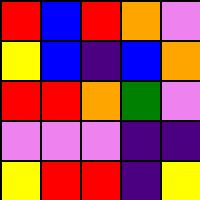[["red", "blue", "red", "orange", "violet"], ["yellow", "blue", "indigo", "blue", "orange"], ["red", "red", "orange", "green", "violet"], ["violet", "violet", "violet", "indigo", "indigo"], ["yellow", "red", "red", "indigo", "yellow"]]